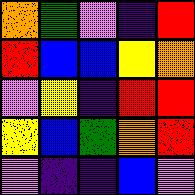[["orange", "green", "violet", "indigo", "red"], ["red", "blue", "blue", "yellow", "orange"], ["violet", "yellow", "indigo", "red", "red"], ["yellow", "blue", "green", "orange", "red"], ["violet", "indigo", "indigo", "blue", "violet"]]